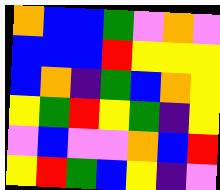[["orange", "blue", "blue", "green", "violet", "orange", "violet"], ["blue", "blue", "blue", "red", "yellow", "yellow", "yellow"], ["blue", "orange", "indigo", "green", "blue", "orange", "yellow"], ["yellow", "green", "red", "yellow", "green", "indigo", "yellow"], ["violet", "blue", "violet", "violet", "orange", "blue", "red"], ["yellow", "red", "green", "blue", "yellow", "indigo", "violet"]]